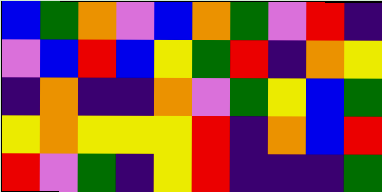[["blue", "green", "orange", "violet", "blue", "orange", "green", "violet", "red", "indigo"], ["violet", "blue", "red", "blue", "yellow", "green", "red", "indigo", "orange", "yellow"], ["indigo", "orange", "indigo", "indigo", "orange", "violet", "green", "yellow", "blue", "green"], ["yellow", "orange", "yellow", "yellow", "yellow", "red", "indigo", "orange", "blue", "red"], ["red", "violet", "green", "indigo", "yellow", "red", "indigo", "indigo", "indigo", "green"]]